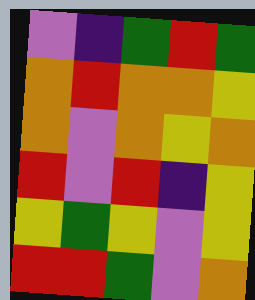[["violet", "indigo", "green", "red", "green"], ["orange", "red", "orange", "orange", "yellow"], ["orange", "violet", "orange", "yellow", "orange"], ["red", "violet", "red", "indigo", "yellow"], ["yellow", "green", "yellow", "violet", "yellow"], ["red", "red", "green", "violet", "orange"]]